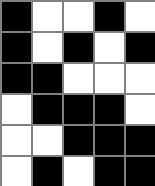[["black", "white", "white", "black", "white"], ["black", "white", "black", "white", "black"], ["black", "black", "white", "white", "white"], ["white", "black", "black", "black", "white"], ["white", "white", "black", "black", "black"], ["white", "black", "white", "black", "black"]]